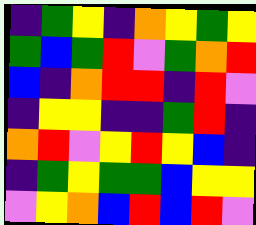[["indigo", "green", "yellow", "indigo", "orange", "yellow", "green", "yellow"], ["green", "blue", "green", "red", "violet", "green", "orange", "red"], ["blue", "indigo", "orange", "red", "red", "indigo", "red", "violet"], ["indigo", "yellow", "yellow", "indigo", "indigo", "green", "red", "indigo"], ["orange", "red", "violet", "yellow", "red", "yellow", "blue", "indigo"], ["indigo", "green", "yellow", "green", "green", "blue", "yellow", "yellow"], ["violet", "yellow", "orange", "blue", "red", "blue", "red", "violet"]]